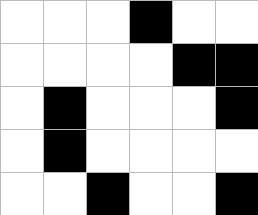[["white", "white", "white", "black", "white", "white"], ["white", "white", "white", "white", "black", "black"], ["white", "black", "white", "white", "white", "black"], ["white", "black", "white", "white", "white", "white"], ["white", "white", "black", "white", "white", "black"]]